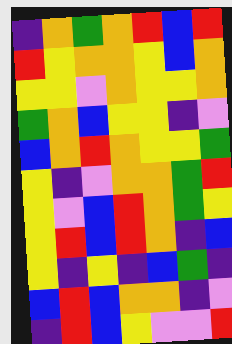[["indigo", "orange", "green", "orange", "red", "blue", "red"], ["red", "yellow", "orange", "orange", "yellow", "blue", "orange"], ["yellow", "yellow", "violet", "orange", "yellow", "yellow", "orange"], ["green", "orange", "blue", "yellow", "yellow", "indigo", "violet"], ["blue", "orange", "red", "orange", "yellow", "yellow", "green"], ["yellow", "indigo", "violet", "orange", "orange", "green", "red"], ["yellow", "violet", "blue", "red", "orange", "green", "yellow"], ["yellow", "red", "blue", "red", "orange", "indigo", "blue"], ["yellow", "indigo", "yellow", "indigo", "blue", "green", "indigo"], ["blue", "red", "blue", "orange", "orange", "indigo", "violet"], ["indigo", "red", "blue", "yellow", "violet", "violet", "red"]]